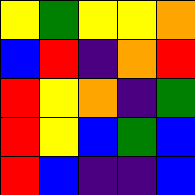[["yellow", "green", "yellow", "yellow", "orange"], ["blue", "red", "indigo", "orange", "red"], ["red", "yellow", "orange", "indigo", "green"], ["red", "yellow", "blue", "green", "blue"], ["red", "blue", "indigo", "indigo", "blue"]]